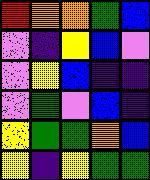[["red", "orange", "orange", "green", "blue"], ["violet", "indigo", "yellow", "blue", "violet"], ["violet", "yellow", "blue", "indigo", "indigo"], ["violet", "green", "violet", "blue", "indigo"], ["yellow", "green", "green", "orange", "blue"], ["yellow", "indigo", "yellow", "green", "green"]]